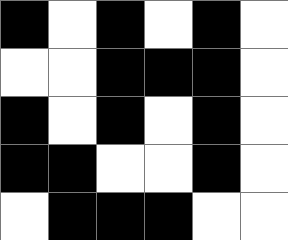[["black", "white", "black", "white", "black", "white"], ["white", "white", "black", "black", "black", "white"], ["black", "white", "black", "white", "black", "white"], ["black", "black", "white", "white", "black", "white"], ["white", "black", "black", "black", "white", "white"]]